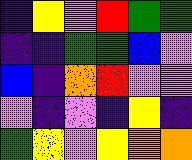[["indigo", "yellow", "violet", "red", "green", "green"], ["indigo", "indigo", "green", "green", "blue", "violet"], ["blue", "indigo", "orange", "red", "violet", "violet"], ["violet", "indigo", "violet", "indigo", "yellow", "indigo"], ["green", "yellow", "violet", "yellow", "orange", "orange"]]